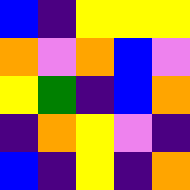[["blue", "indigo", "yellow", "yellow", "yellow"], ["orange", "violet", "orange", "blue", "violet"], ["yellow", "green", "indigo", "blue", "orange"], ["indigo", "orange", "yellow", "violet", "indigo"], ["blue", "indigo", "yellow", "indigo", "orange"]]